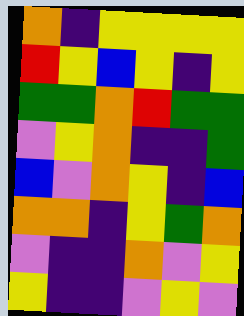[["orange", "indigo", "yellow", "yellow", "yellow", "yellow"], ["red", "yellow", "blue", "yellow", "indigo", "yellow"], ["green", "green", "orange", "red", "green", "green"], ["violet", "yellow", "orange", "indigo", "indigo", "green"], ["blue", "violet", "orange", "yellow", "indigo", "blue"], ["orange", "orange", "indigo", "yellow", "green", "orange"], ["violet", "indigo", "indigo", "orange", "violet", "yellow"], ["yellow", "indigo", "indigo", "violet", "yellow", "violet"]]